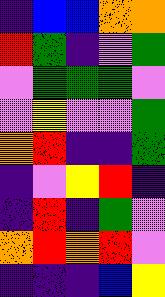[["indigo", "blue", "blue", "orange", "orange"], ["red", "green", "indigo", "violet", "green"], ["violet", "green", "green", "green", "violet"], ["violet", "yellow", "violet", "violet", "green"], ["orange", "red", "indigo", "indigo", "green"], ["indigo", "violet", "yellow", "red", "indigo"], ["indigo", "red", "indigo", "green", "violet"], ["orange", "red", "orange", "red", "violet"], ["indigo", "indigo", "indigo", "blue", "yellow"]]